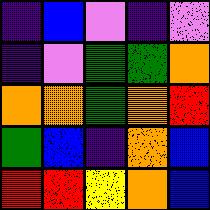[["indigo", "blue", "violet", "indigo", "violet"], ["indigo", "violet", "green", "green", "orange"], ["orange", "orange", "green", "orange", "red"], ["green", "blue", "indigo", "orange", "blue"], ["red", "red", "yellow", "orange", "blue"]]